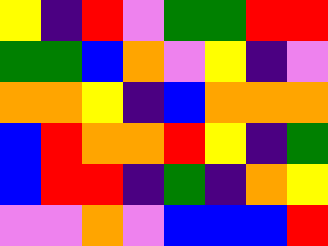[["yellow", "indigo", "red", "violet", "green", "green", "red", "red"], ["green", "green", "blue", "orange", "violet", "yellow", "indigo", "violet"], ["orange", "orange", "yellow", "indigo", "blue", "orange", "orange", "orange"], ["blue", "red", "orange", "orange", "red", "yellow", "indigo", "green"], ["blue", "red", "red", "indigo", "green", "indigo", "orange", "yellow"], ["violet", "violet", "orange", "violet", "blue", "blue", "blue", "red"]]